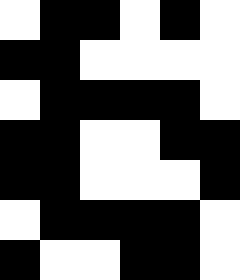[["white", "black", "black", "white", "black", "white"], ["black", "black", "white", "white", "white", "white"], ["white", "black", "black", "black", "black", "white"], ["black", "black", "white", "white", "black", "black"], ["black", "black", "white", "white", "white", "black"], ["white", "black", "black", "black", "black", "white"], ["black", "white", "white", "black", "black", "white"]]